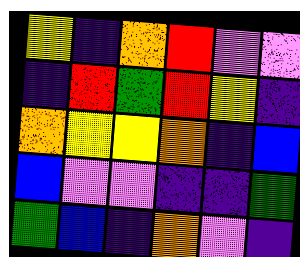[["yellow", "indigo", "orange", "red", "violet", "violet"], ["indigo", "red", "green", "red", "yellow", "indigo"], ["orange", "yellow", "yellow", "orange", "indigo", "blue"], ["blue", "violet", "violet", "indigo", "indigo", "green"], ["green", "blue", "indigo", "orange", "violet", "indigo"]]